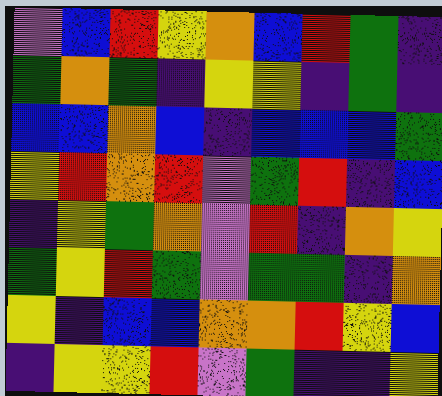[["violet", "blue", "red", "yellow", "orange", "blue", "red", "green", "indigo"], ["green", "orange", "green", "indigo", "yellow", "yellow", "indigo", "green", "indigo"], ["blue", "blue", "orange", "blue", "indigo", "blue", "blue", "blue", "green"], ["yellow", "red", "orange", "red", "violet", "green", "red", "indigo", "blue"], ["indigo", "yellow", "green", "orange", "violet", "red", "indigo", "orange", "yellow"], ["green", "yellow", "red", "green", "violet", "green", "green", "indigo", "orange"], ["yellow", "indigo", "blue", "blue", "orange", "orange", "red", "yellow", "blue"], ["indigo", "yellow", "yellow", "red", "violet", "green", "indigo", "indigo", "yellow"]]